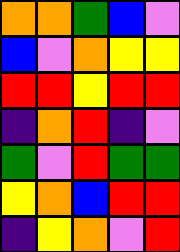[["orange", "orange", "green", "blue", "violet"], ["blue", "violet", "orange", "yellow", "yellow"], ["red", "red", "yellow", "red", "red"], ["indigo", "orange", "red", "indigo", "violet"], ["green", "violet", "red", "green", "green"], ["yellow", "orange", "blue", "red", "red"], ["indigo", "yellow", "orange", "violet", "red"]]